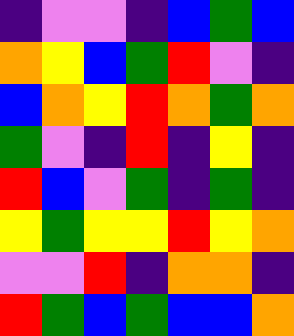[["indigo", "violet", "violet", "indigo", "blue", "green", "blue"], ["orange", "yellow", "blue", "green", "red", "violet", "indigo"], ["blue", "orange", "yellow", "red", "orange", "green", "orange"], ["green", "violet", "indigo", "red", "indigo", "yellow", "indigo"], ["red", "blue", "violet", "green", "indigo", "green", "indigo"], ["yellow", "green", "yellow", "yellow", "red", "yellow", "orange"], ["violet", "violet", "red", "indigo", "orange", "orange", "indigo"], ["red", "green", "blue", "green", "blue", "blue", "orange"]]